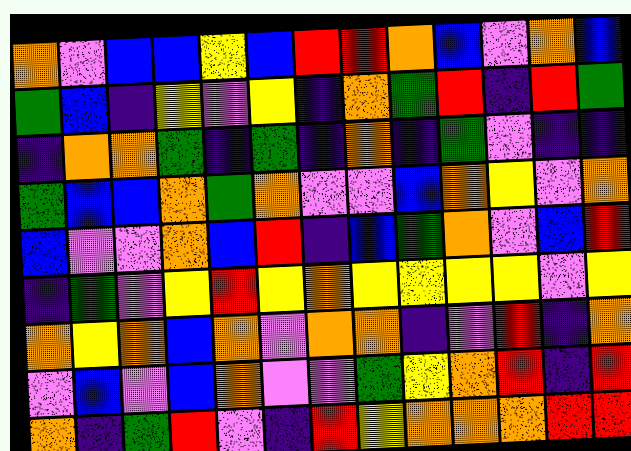[["orange", "violet", "blue", "blue", "yellow", "blue", "red", "red", "orange", "blue", "violet", "orange", "blue"], ["green", "blue", "indigo", "yellow", "violet", "yellow", "indigo", "orange", "green", "red", "indigo", "red", "green"], ["indigo", "orange", "orange", "green", "indigo", "green", "indigo", "orange", "indigo", "green", "violet", "indigo", "indigo"], ["green", "blue", "blue", "orange", "green", "orange", "violet", "violet", "blue", "orange", "yellow", "violet", "orange"], ["blue", "violet", "violet", "orange", "blue", "red", "indigo", "blue", "green", "orange", "violet", "blue", "red"], ["indigo", "green", "violet", "yellow", "red", "yellow", "orange", "yellow", "yellow", "yellow", "yellow", "violet", "yellow"], ["orange", "yellow", "orange", "blue", "orange", "violet", "orange", "orange", "indigo", "violet", "red", "indigo", "orange"], ["violet", "blue", "violet", "blue", "orange", "violet", "violet", "green", "yellow", "orange", "red", "indigo", "red"], ["orange", "indigo", "green", "red", "violet", "indigo", "red", "yellow", "orange", "orange", "orange", "red", "red"]]